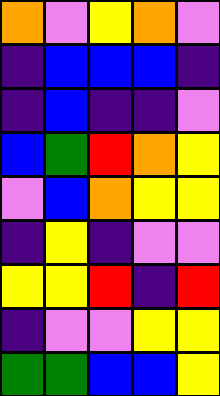[["orange", "violet", "yellow", "orange", "violet"], ["indigo", "blue", "blue", "blue", "indigo"], ["indigo", "blue", "indigo", "indigo", "violet"], ["blue", "green", "red", "orange", "yellow"], ["violet", "blue", "orange", "yellow", "yellow"], ["indigo", "yellow", "indigo", "violet", "violet"], ["yellow", "yellow", "red", "indigo", "red"], ["indigo", "violet", "violet", "yellow", "yellow"], ["green", "green", "blue", "blue", "yellow"]]